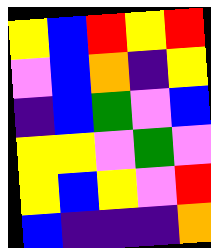[["yellow", "blue", "red", "yellow", "red"], ["violet", "blue", "orange", "indigo", "yellow"], ["indigo", "blue", "green", "violet", "blue"], ["yellow", "yellow", "violet", "green", "violet"], ["yellow", "blue", "yellow", "violet", "red"], ["blue", "indigo", "indigo", "indigo", "orange"]]